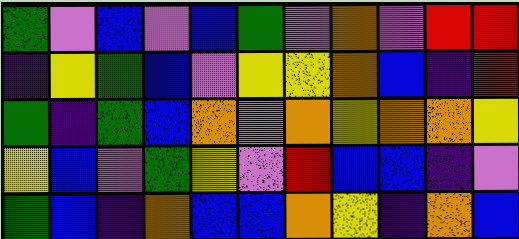[["green", "violet", "blue", "violet", "blue", "green", "violet", "orange", "violet", "red", "red"], ["indigo", "yellow", "green", "blue", "violet", "yellow", "yellow", "orange", "blue", "indigo", "red"], ["green", "indigo", "green", "blue", "orange", "violet", "orange", "yellow", "orange", "orange", "yellow"], ["yellow", "blue", "violet", "green", "yellow", "violet", "red", "blue", "blue", "indigo", "violet"], ["green", "blue", "indigo", "orange", "blue", "blue", "orange", "yellow", "indigo", "orange", "blue"]]